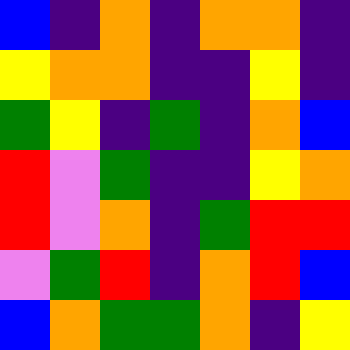[["blue", "indigo", "orange", "indigo", "orange", "orange", "indigo"], ["yellow", "orange", "orange", "indigo", "indigo", "yellow", "indigo"], ["green", "yellow", "indigo", "green", "indigo", "orange", "blue"], ["red", "violet", "green", "indigo", "indigo", "yellow", "orange"], ["red", "violet", "orange", "indigo", "green", "red", "red"], ["violet", "green", "red", "indigo", "orange", "red", "blue"], ["blue", "orange", "green", "green", "orange", "indigo", "yellow"]]